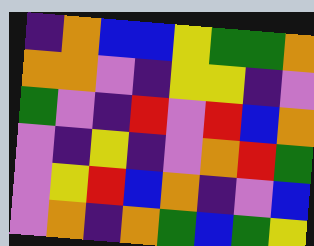[["indigo", "orange", "blue", "blue", "yellow", "green", "green", "orange"], ["orange", "orange", "violet", "indigo", "yellow", "yellow", "indigo", "violet"], ["green", "violet", "indigo", "red", "violet", "red", "blue", "orange"], ["violet", "indigo", "yellow", "indigo", "violet", "orange", "red", "green"], ["violet", "yellow", "red", "blue", "orange", "indigo", "violet", "blue"], ["violet", "orange", "indigo", "orange", "green", "blue", "green", "yellow"]]